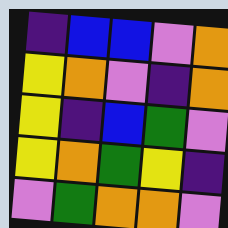[["indigo", "blue", "blue", "violet", "orange"], ["yellow", "orange", "violet", "indigo", "orange"], ["yellow", "indigo", "blue", "green", "violet"], ["yellow", "orange", "green", "yellow", "indigo"], ["violet", "green", "orange", "orange", "violet"]]